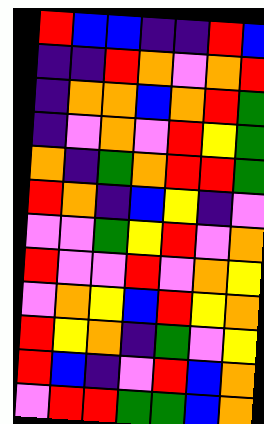[["red", "blue", "blue", "indigo", "indigo", "red", "blue"], ["indigo", "indigo", "red", "orange", "violet", "orange", "red"], ["indigo", "orange", "orange", "blue", "orange", "red", "green"], ["indigo", "violet", "orange", "violet", "red", "yellow", "green"], ["orange", "indigo", "green", "orange", "red", "red", "green"], ["red", "orange", "indigo", "blue", "yellow", "indigo", "violet"], ["violet", "violet", "green", "yellow", "red", "violet", "orange"], ["red", "violet", "violet", "red", "violet", "orange", "yellow"], ["violet", "orange", "yellow", "blue", "red", "yellow", "orange"], ["red", "yellow", "orange", "indigo", "green", "violet", "yellow"], ["red", "blue", "indigo", "violet", "red", "blue", "orange"], ["violet", "red", "red", "green", "green", "blue", "orange"]]